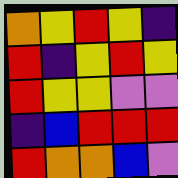[["orange", "yellow", "red", "yellow", "indigo"], ["red", "indigo", "yellow", "red", "yellow"], ["red", "yellow", "yellow", "violet", "violet"], ["indigo", "blue", "red", "red", "red"], ["red", "orange", "orange", "blue", "violet"]]